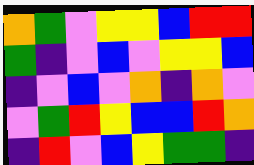[["orange", "green", "violet", "yellow", "yellow", "blue", "red", "red"], ["green", "indigo", "violet", "blue", "violet", "yellow", "yellow", "blue"], ["indigo", "violet", "blue", "violet", "orange", "indigo", "orange", "violet"], ["violet", "green", "red", "yellow", "blue", "blue", "red", "orange"], ["indigo", "red", "violet", "blue", "yellow", "green", "green", "indigo"]]